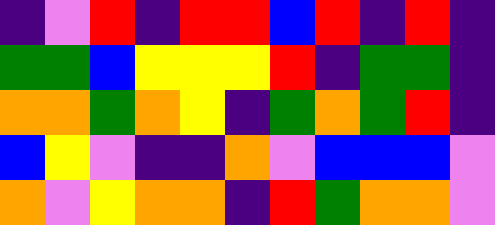[["indigo", "violet", "red", "indigo", "red", "red", "blue", "red", "indigo", "red", "indigo"], ["green", "green", "blue", "yellow", "yellow", "yellow", "red", "indigo", "green", "green", "indigo"], ["orange", "orange", "green", "orange", "yellow", "indigo", "green", "orange", "green", "red", "indigo"], ["blue", "yellow", "violet", "indigo", "indigo", "orange", "violet", "blue", "blue", "blue", "violet"], ["orange", "violet", "yellow", "orange", "orange", "indigo", "red", "green", "orange", "orange", "violet"]]